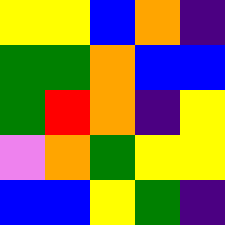[["yellow", "yellow", "blue", "orange", "indigo"], ["green", "green", "orange", "blue", "blue"], ["green", "red", "orange", "indigo", "yellow"], ["violet", "orange", "green", "yellow", "yellow"], ["blue", "blue", "yellow", "green", "indigo"]]